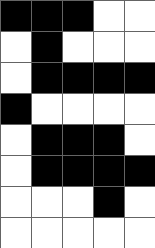[["black", "black", "black", "white", "white"], ["white", "black", "white", "white", "white"], ["white", "black", "black", "black", "black"], ["black", "white", "white", "white", "white"], ["white", "black", "black", "black", "white"], ["white", "black", "black", "black", "black"], ["white", "white", "white", "black", "white"], ["white", "white", "white", "white", "white"]]